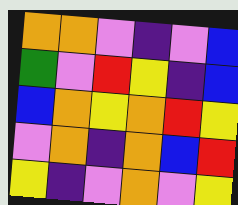[["orange", "orange", "violet", "indigo", "violet", "blue"], ["green", "violet", "red", "yellow", "indigo", "blue"], ["blue", "orange", "yellow", "orange", "red", "yellow"], ["violet", "orange", "indigo", "orange", "blue", "red"], ["yellow", "indigo", "violet", "orange", "violet", "yellow"]]